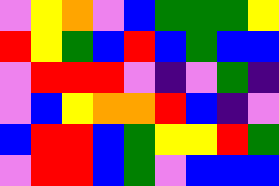[["violet", "yellow", "orange", "violet", "blue", "green", "green", "green", "yellow"], ["red", "yellow", "green", "blue", "red", "blue", "green", "blue", "blue"], ["violet", "red", "red", "red", "violet", "indigo", "violet", "green", "indigo"], ["violet", "blue", "yellow", "orange", "orange", "red", "blue", "indigo", "violet"], ["blue", "red", "red", "blue", "green", "yellow", "yellow", "red", "green"], ["violet", "red", "red", "blue", "green", "violet", "blue", "blue", "blue"]]